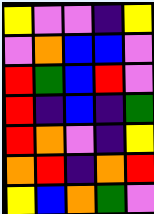[["yellow", "violet", "violet", "indigo", "yellow"], ["violet", "orange", "blue", "blue", "violet"], ["red", "green", "blue", "red", "violet"], ["red", "indigo", "blue", "indigo", "green"], ["red", "orange", "violet", "indigo", "yellow"], ["orange", "red", "indigo", "orange", "red"], ["yellow", "blue", "orange", "green", "violet"]]